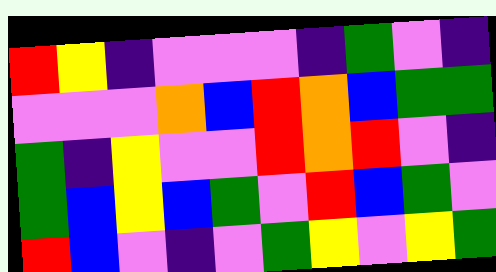[["red", "yellow", "indigo", "violet", "violet", "violet", "indigo", "green", "violet", "indigo"], ["violet", "violet", "violet", "orange", "blue", "red", "orange", "blue", "green", "green"], ["green", "indigo", "yellow", "violet", "violet", "red", "orange", "red", "violet", "indigo"], ["green", "blue", "yellow", "blue", "green", "violet", "red", "blue", "green", "violet"], ["red", "blue", "violet", "indigo", "violet", "green", "yellow", "violet", "yellow", "green"]]